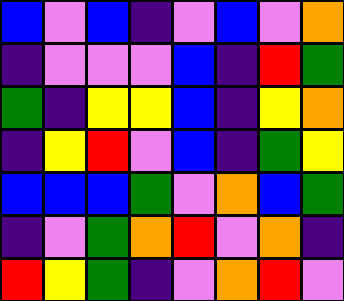[["blue", "violet", "blue", "indigo", "violet", "blue", "violet", "orange"], ["indigo", "violet", "violet", "violet", "blue", "indigo", "red", "green"], ["green", "indigo", "yellow", "yellow", "blue", "indigo", "yellow", "orange"], ["indigo", "yellow", "red", "violet", "blue", "indigo", "green", "yellow"], ["blue", "blue", "blue", "green", "violet", "orange", "blue", "green"], ["indigo", "violet", "green", "orange", "red", "violet", "orange", "indigo"], ["red", "yellow", "green", "indigo", "violet", "orange", "red", "violet"]]